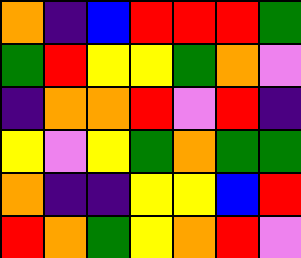[["orange", "indigo", "blue", "red", "red", "red", "green"], ["green", "red", "yellow", "yellow", "green", "orange", "violet"], ["indigo", "orange", "orange", "red", "violet", "red", "indigo"], ["yellow", "violet", "yellow", "green", "orange", "green", "green"], ["orange", "indigo", "indigo", "yellow", "yellow", "blue", "red"], ["red", "orange", "green", "yellow", "orange", "red", "violet"]]